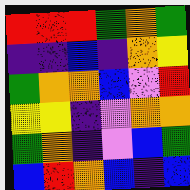[["red", "red", "red", "green", "orange", "green"], ["indigo", "indigo", "blue", "indigo", "orange", "yellow"], ["green", "orange", "orange", "blue", "violet", "red"], ["yellow", "yellow", "indigo", "violet", "orange", "orange"], ["green", "orange", "indigo", "violet", "blue", "green"], ["blue", "red", "orange", "blue", "indigo", "blue"]]